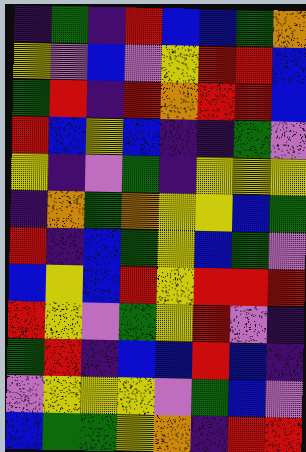[["indigo", "green", "indigo", "red", "blue", "blue", "green", "orange"], ["yellow", "violet", "blue", "violet", "yellow", "red", "red", "blue"], ["green", "red", "indigo", "red", "orange", "red", "red", "blue"], ["red", "blue", "yellow", "blue", "indigo", "indigo", "green", "violet"], ["yellow", "indigo", "violet", "green", "indigo", "yellow", "yellow", "yellow"], ["indigo", "orange", "green", "orange", "yellow", "yellow", "blue", "green"], ["red", "indigo", "blue", "green", "yellow", "blue", "green", "violet"], ["blue", "yellow", "blue", "red", "yellow", "red", "red", "red"], ["red", "yellow", "violet", "green", "yellow", "red", "violet", "indigo"], ["green", "red", "indigo", "blue", "blue", "red", "blue", "indigo"], ["violet", "yellow", "yellow", "yellow", "violet", "green", "blue", "violet"], ["blue", "green", "green", "yellow", "orange", "indigo", "red", "red"]]